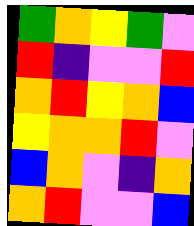[["green", "orange", "yellow", "green", "violet"], ["red", "indigo", "violet", "violet", "red"], ["orange", "red", "yellow", "orange", "blue"], ["yellow", "orange", "orange", "red", "violet"], ["blue", "orange", "violet", "indigo", "orange"], ["orange", "red", "violet", "violet", "blue"]]